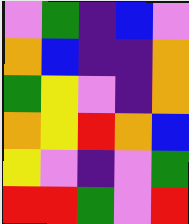[["violet", "green", "indigo", "blue", "violet"], ["orange", "blue", "indigo", "indigo", "orange"], ["green", "yellow", "violet", "indigo", "orange"], ["orange", "yellow", "red", "orange", "blue"], ["yellow", "violet", "indigo", "violet", "green"], ["red", "red", "green", "violet", "red"]]